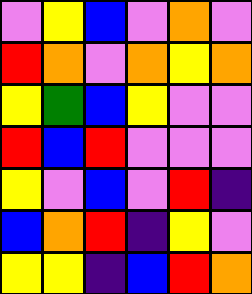[["violet", "yellow", "blue", "violet", "orange", "violet"], ["red", "orange", "violet", "orange", "yellow", "orange"], ["yellow", "green", "blue", "yellow", "violet", "violet"], ["red", "blue", "red", "violet", "violet", "violet"], ["yellow", "violet", "blue", "violet", "red", "indigo"], ["blue", "orange", "red", "indigo", "yellow", "violet"], ["yellow", "yellow", "indigo", "blue", "red", "orange"]]